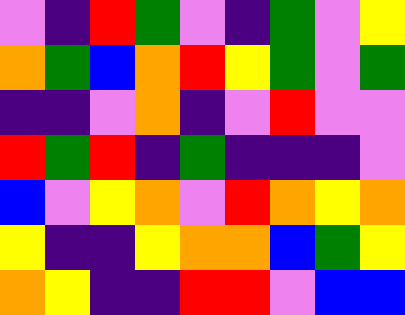[["violet", "indigo", "red", "green", "violet", "indigo", "green", "violet", "yellow"], ["orange", "green", "blue", "orange", "red", "yellow", "green", "violet", "green"], ["indigo", "indigo", "violet", "orange", "indigo", "violet", "red", "violet", "violet"], ["red", "green", "red", "indigo", "green", "indigo", "indigo", "indigo", "violet"], ["blue", "violet", "yellow", "orange", "violet", "red", "orange", "yellow", "orange"], ["yellow", "indigo", "indigo", "yellow", "orange", "orange", "blue", "green", "yellow"], ["orange", "yellow", "indigo", "indigo", "red", "red", "violet", "blue", "blue"]]